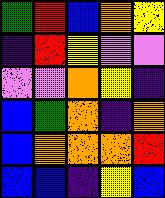[["green", "red", "blue", "orange", "yellow"], ["indigo", "red", "yellow", "violet", "violet"], ["violet", "violet", "orange", "yellow", "indigo"], ["blue", "green", "orange", "indigo", "orange"], ["blue", "orange", "orange", "orange", "red"], ["blue", "blue", "indigo", "yellow", "blue"]]